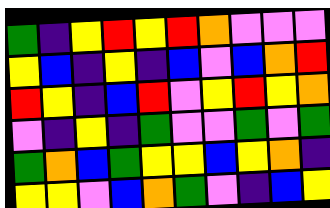[["green", "indigo", "yellow", "red", "yellow", "red", "orange", "violet", "violet", "violet"], ["yellow", "blue", "indigo", "yellow", "indigo", "blue", "violet", "blue", "orange", "red"], ["red", "yellow", "indigo", "blue", "red", "violet", "yellow", "red", "yellow", "orange"], ["violet", "indigo", "yellow", "indigo", "green", "violet", "violet", "green", "violet", "green"], ["green", "orange", "blue", "green", "yellow", "yellow", "blue", "yellow", "orange", "indigo"], ["yellow", "yellow", "violet", "blue", "orange", "green", "violet", "indigo", "blue", "yellow"]]